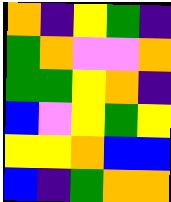[["orange", "indigo", "yellow", "green", "indigo"], ["green", "orange", "violet", "violet", "orange"], ["green", "green", "yellow", "orange", "indigo"], ["blue", "violet", "yellow", "green", "yellow"], ["yellow", "yellow", "orange", "blue", "blue"], ["blue", "indigo", "green", "orange", "orange"]]